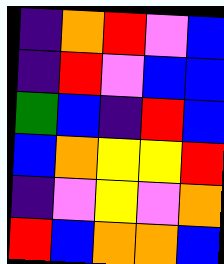[["indigo", "orange", "red", "violet", "blue"], ["indigo", "red", "violet", "blue", "blue"], ["green", "blue", "indigo", "red", "blue"], ["blue", "orange", "yellow", "yellow", "red"], ["indigo", "violet", "yellow", "violet", "orange"], ["red", "blue", "orange", "orange", "blue"]]